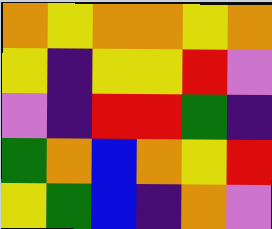[["orange", "yellow", "orange", "orange", "yellow", "orange"], ["yellow", "indigo", "yellow", "yellow", "red", "violet"], ["violet", "indigo", "red", "red", "green", "indigo"], ["green", "orange", "blue", "orange", "yellow", "red"], ["yellow", "green", "blue", "indigo", "orange", "violet"]]